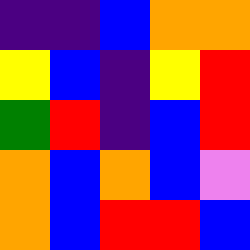[["indigo", "indigo", "blue", "orange", "orange"], ["yellow", "blue", "indigo", "yellow", "red"], ["green", "red", "indigo", "blue", "red"], ["orange", "blue", "orange", "blue", "violet"], ["orange", "blue", "red", "red", "blue"]]